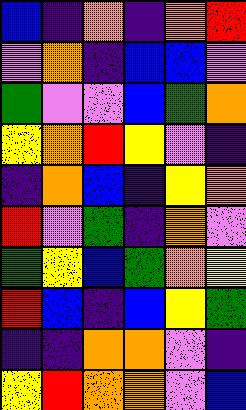[["blue", "indigo", "orange", "indigo", "orange", "red"], ["violet", "orange", "indigo", "blue", "blue", "violet"], ["green", "violet", "violet", "blue", "green", "orange"], ["yellow", "orange", "red", "yellow", "violet", "indigo"], ["indigo", "orange", "blue", "indigo", "yellow", "orange"], ["red", "violet", "green", "indigo", "orange", "violet"], ["green", "yellow", "blue", "green", "orange", "yellow"], ["red", "blue", "indigo", "blue", "yellow", "green"], ["indigo", "indigo", "orange", "orange", "violet", "indigo"], ["yellow", "red", "orange", "orange", "violet", "blue"]]